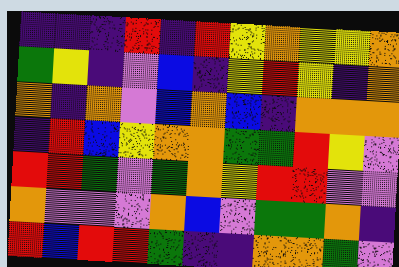[["indigo", "indigo", "indigo", "red", "indigo", "red", "yellow", "orange", "yellow", "yellow", "orange"], ["green", "yellow", "indigo", "violet", "blue", "indigo", "yellow", "red", "yellow", "indigo", "orange"], ["orange", "indigo", "orange", "violet", "blue", "orange", "blue", "indigo", "orange", "orange", "orange"], ["indigo", "red", "blue", "yellow", "orange", "orange", "green", "green", "red", "yellow", "violet"], ["red", "red", "green", "violet", "green", "orange", "yellow", "red", "red", "violet", "violet"], ["orange", "violet", "violet", "violet", "orange", "blue", "violet", "green", "green", "orange", "indigo"], ["red", "blue", "red", "red", "green", "indigo", "indigo", "orange", "orange", "green", "violet"]]